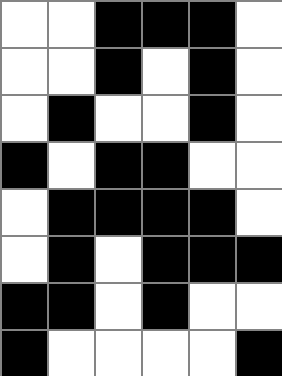[["white", "white", "black", "black", "black", "white"], ["white", "white", "black", "white", "black", "white"], ["white", "black", "white", "white", "black", "white"], ["black", "white", "black", "black", "white", "white"], ["white", "black", "black", "black", "black", "white"], ["white", "black", "white", "black", "black", "black"], ["black", "black", "white", "black", "white", "white"], ["black", "white", "white", "white", "white", "black"]]